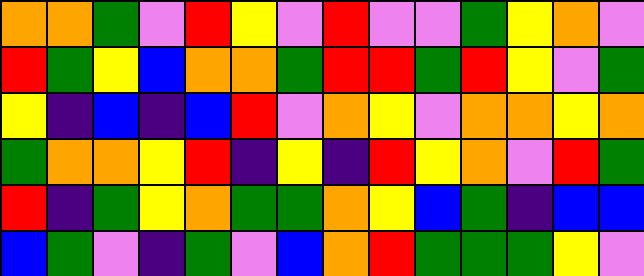[["orange", "orange", "green", "violet", "red", "yellow", "violet", "red", "violet", "violet", "green", "yellow", "orange", "violet"], ["red", "green", "yellow", "blue", "orange", "orange", "green", "red", "red", "green", "red", "yellow", "violet", "green"], ["yellow", "indigo", "blue", "indigo", "blue", "red", "violet", "orange", "yellow", "violet", "orange", "orange", "yellow", "orange"], ["green", "orange", "orange", "yellow", "red", "indigo", "yellow", "indigo", "red", "yellow", "orange", "violet", "red", "green"], ["red", "indigo", "green", "yellow", "orange", "green", "green", "orange", "yellow", "blue", "green", "indigo", "blue", "blue"], ["blue", "green", "violet", "indigo", "green", "violet", "blue", "orange", "red", "green", "green", "green", "yellow", "violet"]]